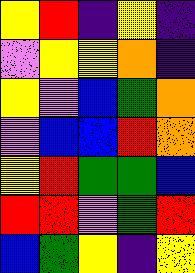[["yellow", "red", "indigo", "yellow", "indigo"], ["violet", "yellow", "yellow", "orange", "indigo"], ["yellow", "violet", "blue", "green", "orange"], ["violet", "blue", "blue", "red", "orange"], ["yellow", "red", "green", "green", "blue"], ["red", "red", "violet", "green", "red"], ["blue", "green", "yellow", "indigo", "yellow"]]